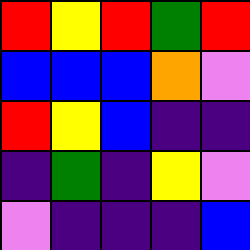[["red", "yellow", "red", "green", "red"], ["blue", "blue", "blue", "orange", "violet"], ["red", "yellow", "blue", "indigo", "indigo"], ["indigo", "green", "indigo", "yellow", "violet"], ["violet", "indigo", "indigo", "indigo", "blue"]]